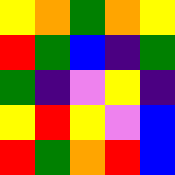[["yellow", "orange", "green", "orange", "yellow"], ["red", "green", "blue", "indigo", "green"], ["green", "indigo", "violet", "yellow", "indigo"], ["yellow", "red", "yellow", "violet", "blue"], ["red", "green", "orange", "red", "blue"]]